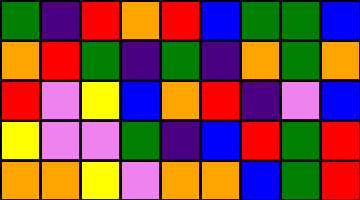[["green", "indigo", "red", "orange", "red", "blue", "green", "green", "blue"], ["orange", "red", "green", "indigo", "green", "indigo", "orange", "green", "orange"], ["red", "violet", "yellow", "blue", "orange", "red", "indigo", "violet", "blue"], ["yellow", "violet", "violet", "green", "indigo", "blue", "red", "green", "red"], ["orange", "orange", "yellow", "violet", "orange", "orange", "blue", "green", "red"]]